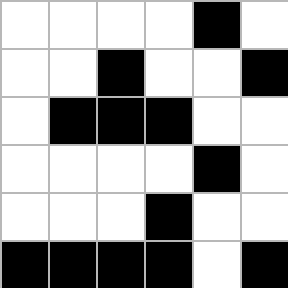[["white", "white", "white", "white", "black", "white"], ["white", "white", "black", "white", "white", "black"], ["white", "black", "black", "black", "white", "white"], ["white", "white", "white", "white", "black", "white"], ["white", "white", "white", "black", "white", "white"], ["black", "black", "black", "black", "white", "black"]]